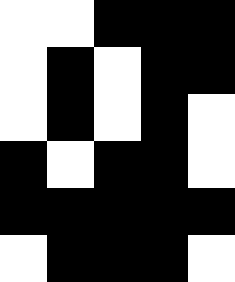[["white", "white", "black", "black", "black"], ["white", "black", "white", "black", "black"], ["white", "black", "white", "black", "white"], ["black", "white", "black", "black", "white"], ["black", "black", "black", "black", "black"], ["white", "black", "black", "black", "white"]]